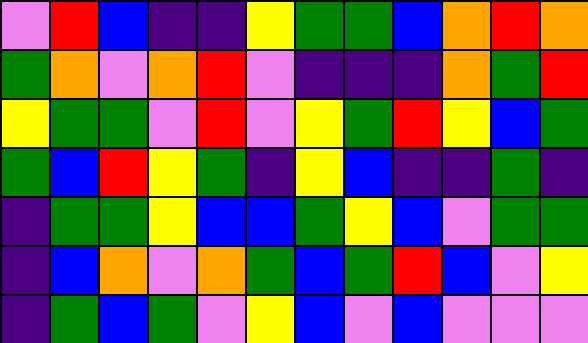[["violet", "red", "blue", "indigo", "indigo", "yellow", "green", "green", "blue", "orange", "red", "orange"], ["green", "orange", "violet", "orange", "red", "violet", "indigo", "indigo", "indigo", "orange", "green", "red"], ["yellow", "green", "green", "violet", "red", "violet", "yellow", "green", "red", "yellow", "blue", "green"], ["green", "blue", "red", "yellow", "green", "indigo", "yellow", "blue", "indigo", "indigo", "green", "indigo"], ["indigo", "green", "green", "yellow", "blue", "blue", "green", "yellow", "blue", "violet", "green", "green"], ["indigo", "blue", "orange", "violet", "orange", "green", "blue", "green", "red", "blue", "violet", "yellow"], ["indigo", "green", "blue", "green", "violet", "yellow", "blue", "violet", "blue", "violet", "violet", "violet"]]